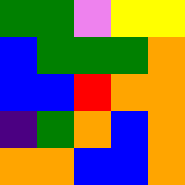[["green", "green", "violet", "yellow", "yellow"], ["blue", "green", "green", "green", "orange"], ["blue", "blue", "red", "orange", "orange"], ["indigo", "green", "orange", "blue", "orange"], ["orange", "orange", "blue", "blue", "orange"]]